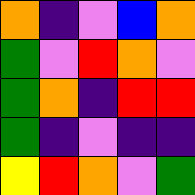[["orange", "indigo", "violet", "blue", "orange"], ["green", "violet", "red", "orange", "violet"], ["green", "orange", "indigo", "red", "red"], ["green", "indigo", "violet", "indigo", "indigo"], ["yellow", "red", "orange", "violet", "green"]]